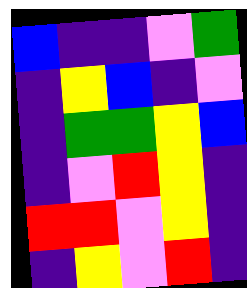[["blue", "indigo", "indigo", "violet", "green"], ["indigo", "yellow", "blue", "indigo", "violet"], ["indigo", "green", "green", "yellow", "blue"], ["indigo", "violet", "red", "yellow", "indigo"], ["red", "red", "violet", "yellow", "indigo"], ["indigo", "yellow", "violet", "red", "indigo"]]